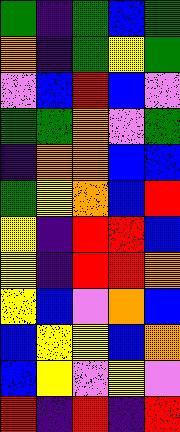[["green", "indigo", "green", "blue", "green"], ["orange", "indigo", "green", "yellow", "green"], ["violet", "blue", "red", "blue", "violet"], ["green", "green", "orange", "violet", "green"], ["indigo", "orange", "orange", "blue", "blue"], ["green", "yellow", "orange", "blue", "red"], ["yellow", "indigo", "red", "red", "blue"], ["yellow", "indigo", "red", "red", "orange"], ["yellow", "blue", "violet", "orange", "blue"], ["blue", "yellow", "yellow", "blue", "orange"], ["blue", "yellow", "violet", "yellow", "violet"], ["red", "indigo", "red", "indigo", "red"]]